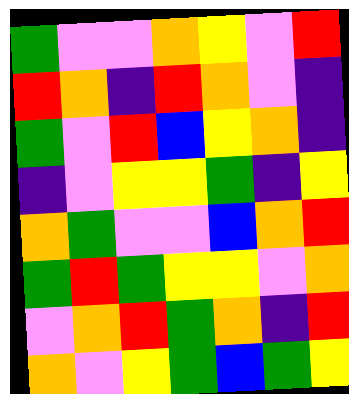[["green", "violet", "violet", "orange", "yellow", "violet", "red"], ["red", "orange", "indigo", "red", "orange", "violet", "indigo"], ["green", "violet", "red", "blue", "yellow", "orange", "indigo"], ["indigo", "violet", "yellow", "yellow", "green", "indigo", "yellow"], ["orange", "green", "violet", "violet", "blue", "orange", "red"], ["green", "red", "green", "yellow", "yellow", "violet", "orange"], ["violet", "orange", "red", "green", "orange", "indigo", "red"], ["orange", "violet", "yellow", "green", "blue", "green", "yellow"]]